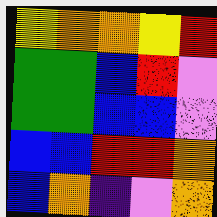[["yellow", "orange", "orange", "yellow", "red"], ["green", "green", "blue", "red", "violet"], ["green", "green", "blue", "blue", "violet"], ["blue", "blue", "red", "red", "orange"], ["blue", "orange", "indigo", "violet", "orange"]]